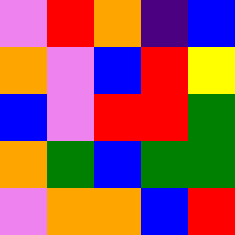[["violet", "red", "orange", "indigo", "blue"], ["orange", "violet", "blue", "red", "yellow"], ["blue", "violet", "red", "red", "green"], ["orange", "green", "blue", "green", "green"], ["violet", "orange", "orange", "blue", "red"]]